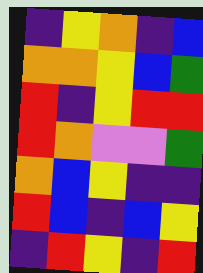[["indigo", "yellow", "orange", "indigo", "blue"], ["orange", "orange", "yellow", "blue", "green"], ["red", "indigo", "yellow", "red", "red"], ["red", "orange", "violet", "violet", "green"], ["orange", "blue", "yellow", "indigo", "indigo"], ["red", "blue", "indigo", "blue", "yellow"], ["indigo", "red", "yellow", "indigo", "red"]]